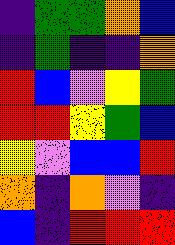[["indigo", "green", "green", "orange", "blue"], ["indigo", "green", "indigo", "indigo", "orange"], ["red", "blue", "violet", "yellow", "green"], ["red", "red", "yellow", "green", "blue"], ["yellow", "violet", "blue", "blue", "red"], ["orange", "indigo", "orange", "violet", "indigo"], ["blue", "indigo", "red", "red", "red"]]